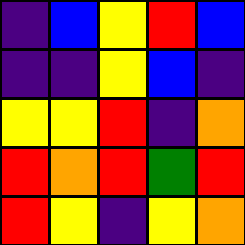[["indigo", "blue", "yellow", "red", "blue"], ["indigo", "indigo", "yellow", "blue", "indigo"], ["yellow", "yellow", "red", "indigo", "orange"], ["red", "orange", "red", "green", "red"], ["red", "yellow", "indigo", "yellow", "orange"]]